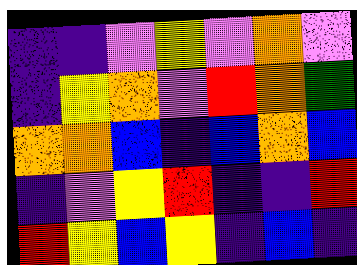[["indigo", "indigo", "violet", "yellow", "violet", "orange", "violet"], ["indigo", "yellow", "orange", "violet", "red", "orange", "green"], ["orange", "orange", "blue", "indigo", "blue", "orange", "blue"], ["indigo", "violet", "yellow", "red", "indigo", "indigo", "red"], ["red", "yellow", "blue", "yellow", "indigo", "blue", "indigo"]]